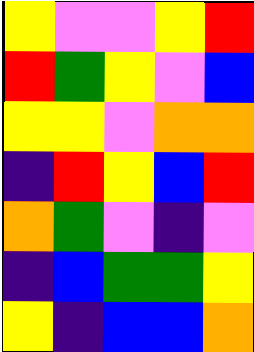[["yellow", "violet", "violet", "yellow", "red"], ["red", "green", "yellow", "violet", "blue"], ["yellow", "yellow", "violet", "orange", "orange"], ["indigo", "red", "yellow", "blue", "red"], ["orange", "green", "violet", "indigo", "violet"], ["indigo", "blue", "green", "green", "yellow"], ["yellow", "indigo", "blue", "blue", "orange"]]